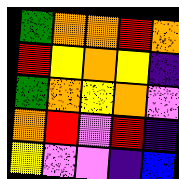[["green", "orange", "orange", "red", "orange"], ["red", "yellow", "orange", "yellow", "indigo"], ["green", "orange", "yellow", "orange", "violet"], ["orange", "red", "violet", "red", "indigo"], ["yellow", "violet", "violet", "indigo", "blue"]]